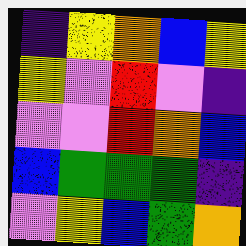[["indigo", "yellow", "orange", "blue", "yellow"], ["yellow", "violet", "red", "violet", "indigo"], ["violet", "violet", "red", "orange", "blue"], ["blue", "green", "green", "green", "indigo"], ["violet", "yellow", "blue", "green", "orange"]]